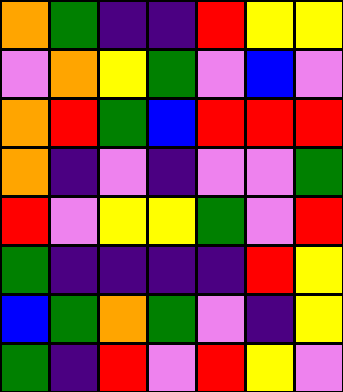[["orange", "green", "indigo", "indigo", "red", "yellow", "yellow"], ["violet", "orange", "yellow", "green", "violet", "blue", "violet"], ["orange", "red", "green", "blue", "red", "red", "red"], ["orange", "indigo", "violet", "indigo", "violet", "violet", "green"], ["red", "violet", "yellow", "yellow", "green", "violet", "red"], ["green", "indigo", "indigo", "indigo", "indigo", "red", "yellow"], ["blue", "green", "orange", "green", "violet", "indigo", "yellow"], ["green", "indigo", "red", "violet", "red", "yellow", "violet"]]